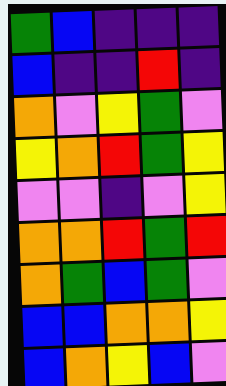[["green", "blue", "indigo", "indigo", "indigo"], ["blue", "indigo", "indigo", "red", "indigo"], ["orange", "violet", "yellow", "green", "violet"], ["yellow", "orange", "red", "green", "yellow"], ["violet", "violet", "indigo", "violet", "yellow"], ["orange", "orange", "red", "green", "red"], ["orange", "green", "blue", "green", "violet"], ["blue", "blue", "orange", "orange", "yellow"], ["blue", "orange", "yellow", "blue", "violet"]]